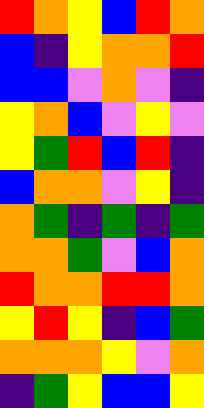[["red", "orange", "yellow", "blue", "red", "orange"], ["blue", "indigo", "yellow", "orange", "orange", "red"], ["blue", "blue", "violet", "orange", "violet", "indigo"], ["yellow", "orange", "blue", "violet", "yellow", "violet"], ["yellow", "green", "red", "blue", "red", "indigo"], ["blue", "orange", "orange", "violet", "yellow", "indigo"], ["orange", "green", "indigo", "green", "indigo", "green"], ["orange", "orange", "green", "violet", "blue", "orange"], ["red", "orange", "orange", "red", "red", "orange"], ["yellow", "red", "yellow", "indigo", "blue", "green"], ["orange", "orange", "orange", "yellow", "violet", "orange"], ["indigo", "green", "yellow", "blue", "blue", "yellow"]]